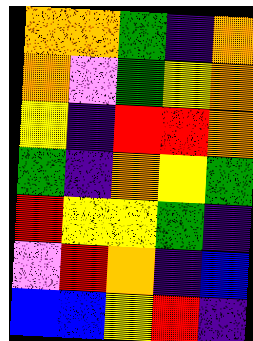[["orange", "orange", "green", "indigo", "orange"], ["orange", "violet", "green", "yellow", "orange"], ["yellow", "indigo", "red", "red", "orange"], ["green", "indigo", "orange", "yellow", "green"], ["red", "yellow", "yellow", "green", "indigo"], ["violet", "red", "orange", "indigo", "blue"], ["blue", "blue", "yellow", "red", "indigo"]]